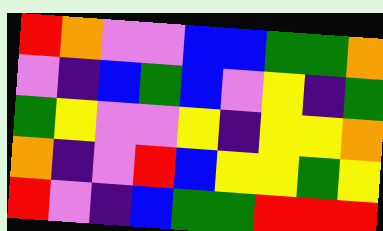[["red", "orange", "violet", "violet", "blue", "blue", "green", "green", "orange"], ["violet", "indigo", "blue", "green", "blue", "violet", "yellow", "indigo", "green"], ["green", "yellow", "violet", "violet", "yellow", "indigo", "yellow", "yellow", "orange"], ["orange", "indigo", "violet", "red", "blue", "yellow", "yellow", "green", "yellow"], ["red", "violet", "indigo", "blue", "green", "green", "red", "red", "red"]]